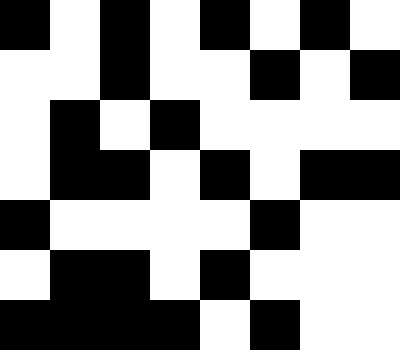[["black", "white", "black", "white", "black", "white", "black", "white"], ["white", "white", "black", "white", "white", "black", "white", "black"], ["white", "black", "white", "black", "white", "white", "white", "white"], ["white", "black", "black", "white", "black", "white", "black", "black"], ["black", "white", "white", "white", "white", "black", "white", "white"], ["white", "black", "black", "white", "black", "white", "white", "white"], ["black", "black", "black", "black", "white", "black", "white", "white"]]